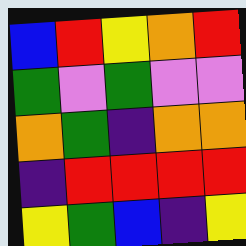[["blue", "red", "yellow", "orange", "red"], ["green", "violet", "green", "violet", "violet"], ["orange", "green", "indigo", "orange", "orange"], ["indigo", "red", "red", "red", "red"], ["yellow", "green", "blue", "indigo", "yellow"]]